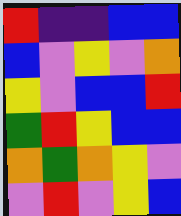[["red", "indigo", "indigo", "blue", "blue"], ["blue", "violet", "yellow", "violet", "orange"], ["yellow", "violet", "blue", "blue", "red"], ["green", "red", "yellow", "blue", "blue"], ["orange", "green", "orange", "yellow", "violet"], ["violet", "red", "violet", "yellow", "blue"]]